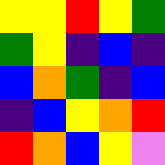[["yellow", "yellow", "red", "yellow", "green"], ["green", "yellow", "indigo", "blue", "indigo"], ["blue", "orange", "green", "indigo", "blue"], ["indigo", "blue", "yellow", "orange", "red"], ["red", "orange", "blue", "yellow", "violet"]]